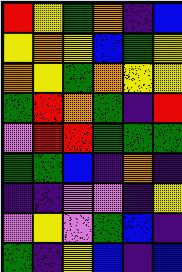[["red", "yellow", "green", "orange", "indigo", "blue"], ["yellow", "orange", "yellow", "blue", "green", "yellow"], ["orange", "yellow", "green", "orange", "yellow", "yellow"], ["green", "red", "orange", "green", "indigo", "red"], ["violet", "red", "red", "green", "green", "green"], ["green", "green", "blue", "indigo", "orange", "indigo"], ["indigo", "indigo", "violet", "violet", "indigo", "yellow"], ["violet", "yellow", "violet", "green", "blue", "indigo"], ["green", "indigo", "yellow", "blue", "indigo", "blue"]]